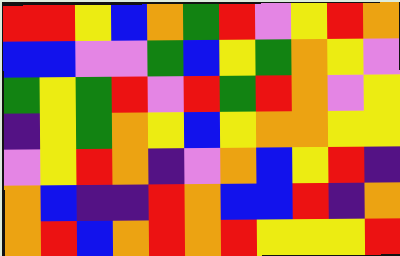[["red", "red", "yellow", "blue", "orange", "green", "red", "violet", "yellow", "red", "orange"], ["blue", "blue", "violet", "violet", "green", "blue", "yellow", "green", "orange", "yellow", "violet"], ["green", "yellow", "green", "red", "violet", "red", "green", "red", "orange", "violet", "yellow"], ["indigo", "yellow", "green", "orange", "yellow", "blue", "yellow", "orange", "orange", "yellow", "yellow"], ["violet", "yellow", "red", "orange", "indigo", "violet", "orange", "blue", "yellow", "red", "indigo"], ["orange", "blue", "indigo", "indigo", "red", "orange", "blue", "blue", "red", "indigo", "orange"], ["orange", "red", "blue", "orange", "red", "orange", "red", "yellow", "yellow", "yellow", "red"]]